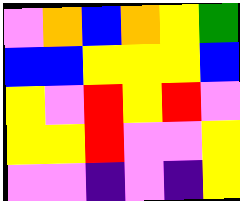[["violet", "orange", "blue", "orange", "yellow", "green"], ["blue", "blue", "yellow", "yellow", "yellow", "blue"], ["yellow", "violet", "red", "yellow", "red", "violet"], ["yellow", "yellow", "red", "violet", "violet", "yellow"], ["violet", "violet", "indigo", "violet", "indigo", "yellow"]]